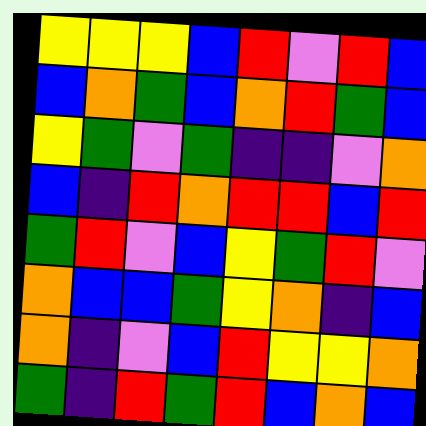[["yellow", "yellow", "yellow", "blue", "red", "violet", "red", "blue"], ["blue", "orange", "green", "blue", "orange", "red", "green", "blue"], ["yellow", "green", "violet", "green", "indigo", "indigo", "violet", "orange"], ["blue", "indigo", "red", "orange", "red", "red", "blue", "red"], ["green", "red", "violet", "blue", "yellow", "green", "red", "violet"], ["orange", "blue", "blue", "green", "yellow", "orange", "indigo", "blue"], ["orange", "indigo", "violet", "blue", "red", "yellow", "yellow", "orange"], ["green", "indigo", "red", "green", "red", "blue", "orange", "blue"]]